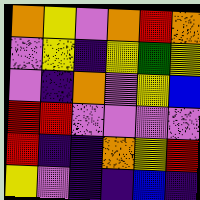[["orange", "yellow", "violet", "orange", "red", "orange"], ["violet", "yellow", "indigo", "yellow", "green", "yellow"], ["violet", "indigo", "orange", "violet", "yellow", "blue"], ["red", "red", "violet", "violet", "violet", "violet"], ["red", "indigo", "indigo", "orange", "yellow", "red"], ["yellow", "violet", "indigo", "indigo", "blue", "indigo"]]